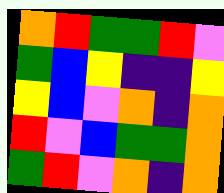[["orange", "red", "green", "green", "red", "violet"], ["green", "blue", "yellow", "indigo", "indigo", "yellow"], ["yellow", "blue", "violet", "orange", "indigo", "orange"], ["red", "violet", "blue", "green", "green", "orange"], ["green", "red", "violet", "orange", "indigo", "orange"]]